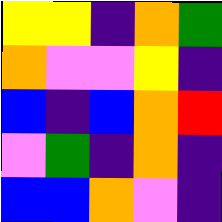[["yellow", "yellow", "indigo", "orange", "green"], ["orange", "violet", "violet", "yellow", "indigo"], ["blue", "indigo", "blue", "orange", "red"], ["violet", "green", "indigo", "orange", "indigo"], ["blue", "blue", "orange", "violet", "indigo"]]